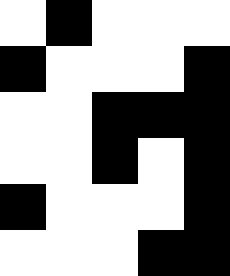[["white", "black", "white", "white", "white"], ["black", "white", "white", "white", "black"], ["white", "white", "black", "black", "black"], ["white", "white", "black", "white", "black"], ["black", "white", "white", "white", "black"], ["white", "white", "white", "black", "black"]]